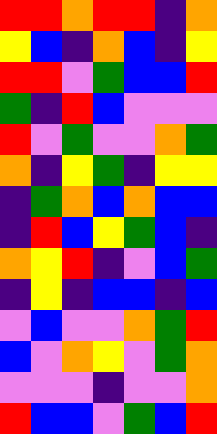[["red", "red", "orange", "red", "red", "indigo", "orange"], ["yellow", "blue", "indigo", "orange", "blue", "indigo", "yellow"], ["red", "red", "violet", "green", "blue", "blue", "red"], ["green", "indigo", "red", "blue", "violet", "violet", "violet"], ["red", "violet", "green", "violet", "violet", "orange", "green"], ["orange", "indigo", "yellow", "green", "indigo", "yellow", "yellow"], ["indigo", "green", "orange", "blue", "orange", "blue", "blue"], ["indigo", "red", "blue", "yellow", "green", "blue", "indigo"], ["orange", "yellow", "red", "indigo", "violet", "blue", "green"], ["indigo", "yellow", "indigo", "blue", "blue", "indigo", "blue"], ["violet", "blue", "violet", "violet", "orange", "green", "red"], ["blue", "violet", "orange", "yellow", "violet", "green", "orange"], ["violet", "violet", "violet", "indigo", "violet", "violet", "orange"], ["red", "blue", "blue", "violet", "green", "blue", "red"]]